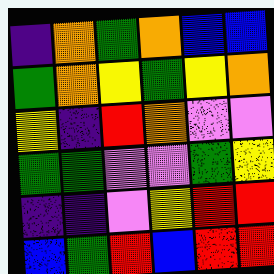[["indigo", "orange", "green", "orange", "blue", "blue"], ["green", "orange", "yellow", "green", "yellow", "orange"], ["yellow", "indigo", "red", "orange", "violet", "violet"], ["green", "green", "violet", "violet", "green", "yellow"], ["indigo", "indigo", "violet", "yellow", "red", "red"], ["blue", "green", "red", "blue", "red", "red"]]